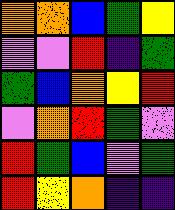[["orange", "orange", "blue", "green", "yellow"], ["violet", "violet", "red", "indigo", "green"], ["green", "blue", "orange", "yellow", "red"], ["violet", "orange", "red", "green", "violet"], ["red", "green", "blue", "violet", "green"], ["red", "yellow", "orange", "indigo", "indigo"]]